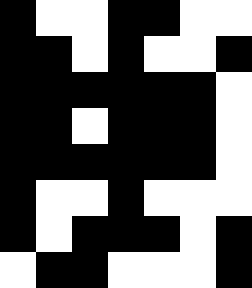[["black", "white", "white", "black", "black", "white", "white"], ["black", "black", "white", "black", "white", "white", "black"], ["black", "black", "black", "black", "black", "black", "white"], ["black", "black", "white", "black", "black", "black", "white"], ["black", "black", "black", "black", "black", "black", "white"], ["black", "white", "white", "black", "white", "white", "white"], ["black", "white", "black", "black", "black", "white", "black"], ["white", "black", "black", "white", "white", "white", "black"]]